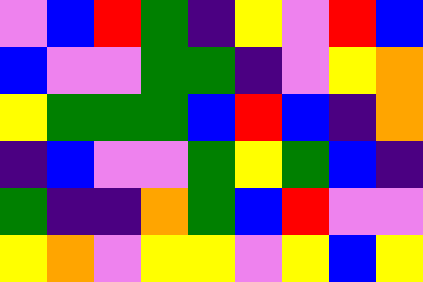[["violet", "blue", "red", "green", "indigo", "yellow", "violet", "red", "blue"], ["blue", "violet", "violet", "green", "green", "indigo", "violet", "yellow", "orange"], ["yellow", "green", "green", "green", "blue", "red", "blue", "indigo", "orange"], ["indigo", "blue", "violet", "violet", "green", "yellow", "green", "blue", "indigo"], ["green", "indigo", "indigo", "orange", "green", "blue", "red", "violet", "violet"], ["yellow", "orange", "violet", "yellow", "yellow", "violet", "yellow", "blue", "yellow"]]